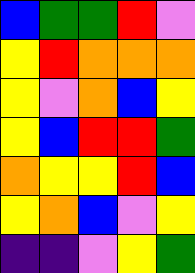[["blue", "green", "green", "red", "violet"], ["yellow", "red", "orange", "orange", "orange"], ["yellow", "violet", "orange", "blue", "yellow"], ["yellow", "blue", "red", "red", "green"], ["orange", "yellow", "yellow", "red", "blue"], ["yellow", "orange", "blue", "violet", "yellow"], ["indigo", "indigo", "violet", "yellow", "green"]]